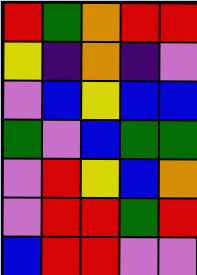[["red", "green", "orange", "red", "red"], ["yellow", "indigo", "orange", "indigo", "violet"], ["violet", "blue", "yellow", "blue", "blue"], ["green", "violet", "blue", "green", "green"], ["violet", "red", "yellow", "blue", "orange"], ["violet", "red", "red", "green", "red"], ["blue", "red", "red", "violet", "violet"]]